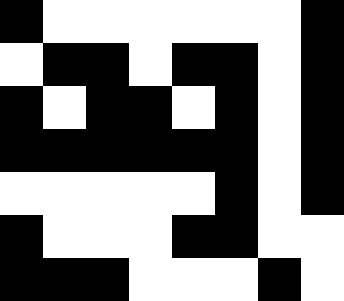[["black", "white", "white", "white", "white", "white", "white", "black"], ["white", "black", "black", "white", "black", "black", "white", "black"], ["black", "white", "black", "black", "white", "black", "white", "black"], ["black", "black", "black", "black", "black", "black", "white", "black"], ["white", "white", "white", "white", "white", "black", "white", "black"], ["black", "white", "white", "white", "black", "black", "white", "white"], ["black", "black", "black", "white", "white", "white", "black", "white"]]